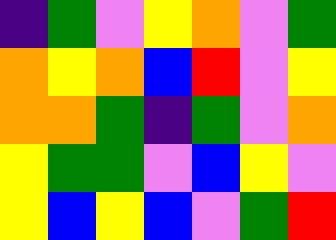[["indigo", "green", "violet", "yellow", "orange", "violet", "green"], ["orange", "yellow", "orange", "blue", "red", "violet", "yellow"], ["orange", "orange", "green", "indigo", "green", "violet", "orange"], ["yellow", "green", "green", "violet", "blue", "yellow", "violet"], ["yellow", "blue", "yellow", "blue", "violet", "green", "red"]]